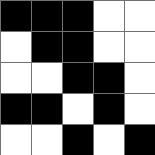[["black", "black", "black", "white", "white"], ["white", "black", "black", "white", "white"], ["white", "white", "black", "black", "white"], ["black", "black", "white", "black", "white"], ["white", "white", "black", "white", "black"]]